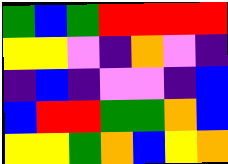[["green", "blue", "green", "red", "red", "red", "red"], ["yellow", "yellow", "violet", "indigo", "orange", "violet", "indigo"], ["indigo", "blue", "indigo", "violet", "violet", "indigo", "blue"], ["blue", "red", "red", "green", "green", "orange", "blue"], ["yellow", "yellow", "green", "orange", "blue", "yellow", "orange"]]